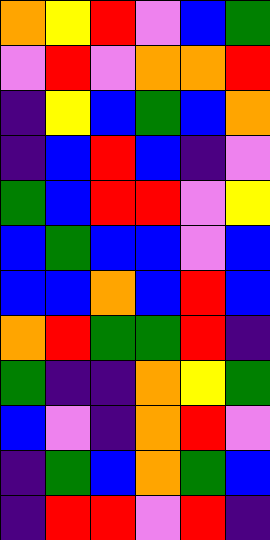[["orange", "yellow", "red", "violet", "blue", "green"], ["violet", "red", "violet", "orange", "orange", "red"], ["indigo", "yellow", "blue", "green", "blue", "orange"], ["indigo", "blue", "red", "blue", "indigo", "violet"], ["green", "blue", "red", "red", "violet", "yellow"], ["blue", "green", "blue", "blue", "violet", "blue"], ["blue", "blue", "orange", "blue", "red", "blue"], ["orange", "red", "green", "green", "red", "indigo"], ["green", "indigo", "indigo", "orange", "yellow", "green"], ["blue", "violet", "indigo", "orange", "red", "violet"], ["indigo", "green", "blue", "orange", "green", "blue"], ["indigo", "red", "red", "violet", "red", "indigo"]]